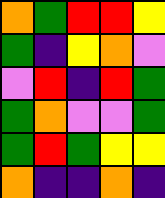[["orange", "green", "red", "red", "yellow"], ["green", "indigo", "yellow", "orange", "violet"], ["violet", "red", "indigo", "red", "green"], ["green", "orange", "violet", "violet", "green"], ["green", "red", "green", "yellow", "yellow"], ["orange", "indigo", "indigo", "orange", "indigo"]]